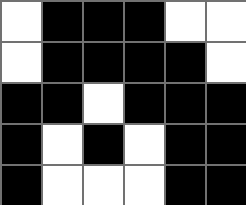[["white", "black", "black", "black", "white", "white"], ["white", "black", "black", "black", "black", "white"], ["black", "black", "white", "black", "black", "black"], ["black", "white", "black", "white", "black", "black"], ["black", "white", "white", "white", "black", "black"]]